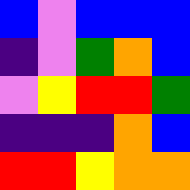[["blue", "violet", "blue", "blue", "blue"], ["indigo", "violet", "green", "orange", "blue"], ["violet", "yellow", "red", "red", "green"], ["indigo", "indigo", "indigo", "orange", "blue"], ["red", "red", "yellow", "orange", "orange"]]